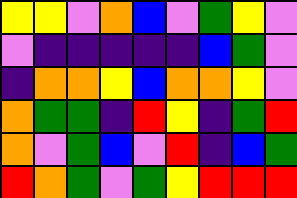[["yellow", "yellow", "violet", "orange", "blue", "violet", "green", "yellow", "violet"], ["violet", "indigo", "indigo", "indigo", "indigo", "indigo", "blue", "green", "violet"], ["indigo", "orange", "orange", "yellow", "blue", "orange", "orange", "yellow", "violet"], ["orange", "green", "green", "indigo", "red", "yellow", "indigo", "green", "red"], ["orange", "violet", "green", "blue", "violet", "red", "indigo", "blue", "green"], ["red", "orange", "green", "violet", "green", "yellow", "red", "red", "red"]]